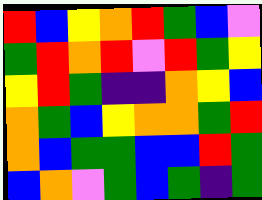[["red", "blue", "yellow", "orange", "red", "green", "blue", "violet"], ["green", "red", "orange", "red", "violet", "red", "green", "yellow"], ["yellow", "red", "green", "indigo", "indigo", "orange", "yellow", "blue"], ["orange", "green", "blue", "yellow", "orange", "orange", "green", "red"], ["orange", "blue", "green", "green", "blue", "blue", "red", "green"], ["blue", "orange", "violet", "green", "blue", "green", "indigo", "green"]]